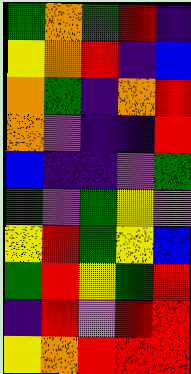[["green", "orange", "green", "red", "indigo"], ["yellow", "orange", "red", "indigo", "blue"], ["orange", "green", "indigo", "orange", "red"], ["orange", "violet", "indigo", "indigo", "red"], ["blue", "indigo", "indigo", "violet", "green"], ["green", "violet", "green", "yellow", "violet"], ["yellow", "red", "green", "yellow", "blue"], ["green", "red", "yellow", "green", "red"], ["indigo", "red", "violet", "red", "red"], ["yellow", "orange", "red", "red", "red"]]